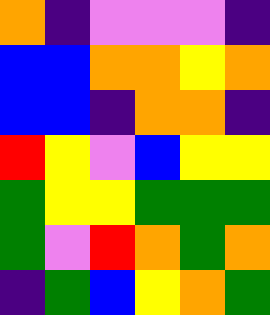[["orange", "indigo", "violet", "violet", "violet", "indigo"], ["blue", "blue", "orange", "orange", "yellow", "orange"], ["blue", "blue", "indigo", "orange", "orange", "indigo"], ["red", "yellow", "violet", "blue", "yellow", "yellow"], ["green", "yellow", "yellow", "green", "green", "green"], ["green", "violet", "red", "orange", "green", "orange"], ["indigo", "green", "blue", "yellow", "orange", "green"]]